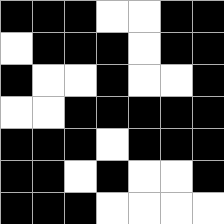[["black", "black", "black", "white", "white", "black", "black"], ["white", "black", "black", "black", "white", "black", "black"], ["black", "white", "white", "black", "white", "white", "black"], ["white", "white", "black", "black", "black", "black", "black"], ["black", "black", "black", "white", "black", "black", "black"], ["black", "black", "white", "black", "white", "white", "black"], ["black", "black", "black", "white", "white", "white", "white"]]